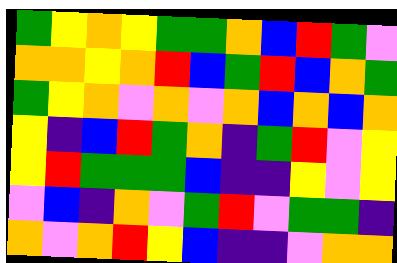[["green", "yellow", "orange", "yellow", "green", "green", "orange", "blue", "red", "green", "violet"], ["orange", "orange", "yellow", "orange", "red", "blue", "green", "red", "blue", "orange", "green"], ["green", "yellow", "orange", "violet", "orange", "violet", "orange", "blue", "orange", "blue", "orange"], ["yellow", "indigo", "blue", "red", "green", "orange", "indigo", "green", "red", "violet", "yellow"], ["yellow", "red", "green", "green", "green", "blue", "indigo", "indigo", "yellow", "violet", "yellow"], ["violet", "blue", "indigo", "orange", "violet", "green", "red", "violet", "green", "green", "indigo"], ["orange", "violet", "orange", "red", "yellow", "blue", "indigo", "indigo", "violet", "orange", "orange"]]